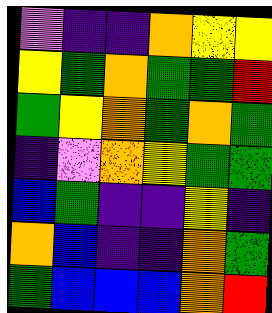[["violet", "indigo", "indigo", "orange", "yellow", "yellow"], ["yellow", "green", "orange", "green", "green", "red"], ["green", "yellow", "orange", "green", "orange", "green"], ["indigo", "violet", "orange", "yellow", "green", "green"], ["blue", "green", "indigo", "indigo", "yellow", "indigo"], ["orange", "blue", "indigo", "indigo", "orange", "green"], ["green", "blue", "blue", "blue", "orange", "red"]]